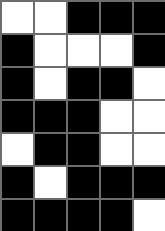[["white", "white", "black", "black", "black"], ["black", "white", "white", "white", "black"], ["black", "white", "black", "black", "white"], ["black", "black", "black", "white", "white"], ["white", "black", "black", "white", "white"], ["black", "white", "black", "black", "black"], ["black", "black", "black", "black", "white"]]